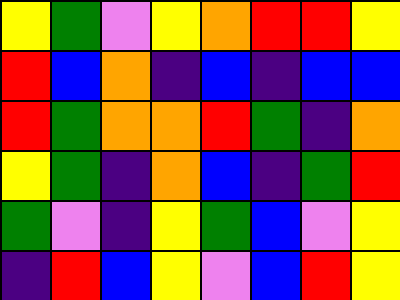[["yellow", "green", "violet", "yellow", "orange", "red", "red", "yellow"], ["red", "blue", "orange", "indigo", "blue", "indigo", "blue", "blue"], ["red", "green", "orange", "orange", "red", "green", "indigo", "orange"], ["yellow", "green", "indigo", "orange", "blue", "indigo", "green", "red"], ["green", "violet", "indigo", "yellow", "green", "blue", "violet", "yellow"], ["indigo", "red", "blue", "yellow", "violet", "blue", "red", "yellow"]]